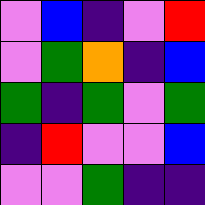[["violet", "blue", "indigo", "violet", "red"], ["violet", "green", "orange", "indigo", "blue"], ["green", "indigo", "green", "violet", "green"], ["indigo", "red", "violet", "violet", "blue"], ["violet", "violet", "green", "indigo", "indigo"]]